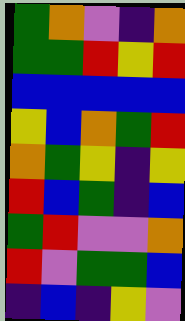[["green", "orange", "violet", "indigo", "orange"], ["green", "green", "red", "yellow", "red"], ["blue", "blue", "blue", "blue", "blue"], ["yellow", "blue", "orange", "green", "red"], ["orange", "green", "yellow", "indigo", "yellow"], ["red", "blue", "green", "indigo", "blue"], ["green", "red", "violet", "violet", "orange"], ["red", "violet", "green", "green", "blue"], ["indigo", "blue", "indigo", "yellow", "violet"]]